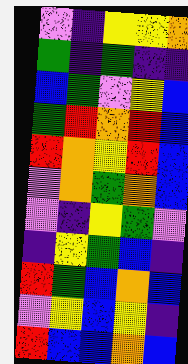[["violet", "indigo", "yellow", "yellow", "orange"], ["green", "indigo", "green", "indigo", "indigo"], ["blue", "green", "violet", "yellow", "blue"], ["green", "red", "orange", "red", "blue"], ["red", "orange", "yellow", "red", "blue"], ["violet", "orange", "green", "orange", "blue"], ["violet", "indigo", "yellow", "green", "violet"], ["indigo", "yellow", "green", "blue", "indigo"], ["red", "green", "blue", "orange", "blue"], ["violet", "yellow", "blue", "yellow", "indigo"], ["red", "blue", "blue", "orange", "blue"]]